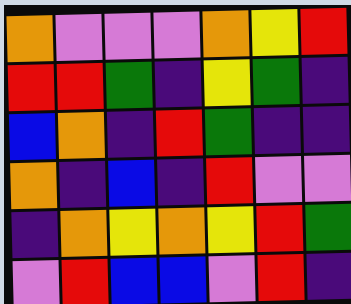[["orange", "violet", "violet", "violet", "orange", "yellow", "red"], ["red", "red", "green", "indigo", "yellow", "green", "indigo"], ["blue", "orange", "indigo", "red", "green", "indigo", "indigo"], ["orange", "indigo", "blue", "indigo", "red", "violet", "violet"], ["indigo", "orange", "yellow", "orange", "yellow", "red", "green"], ["violet", "red", "blue", "blue", "violet", "red", "indigo"]]